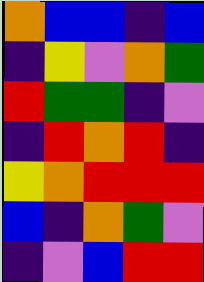[["orange", "blue", "blue", "indigo", "blue"], ["indigo", "yellow", "violet", "orange", "green"], ["red", "green", "green", "indigo", "violet"], ["indigo", "red", "orange", "red", "indigo"], ["yellow", "orange", "red", "red", "red"], ["blue", "indigo", "orange", "green", "violet"], ["indigo", "violet", "blue", "red", "red"]]